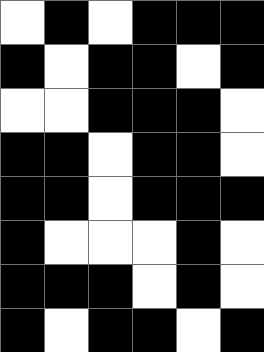[["white", "black", "white", "black", "black", "black"], ["black", "white", "black", "black", "white", "black"], ["white", "white", "black", "black", "black", "white"], ["black", "black", "white", "black", "black", "white"], ["black", "black", "white", "black", "black", "black"], ["black", "white", "white", "white", "black", "white"], ["black", "black", "black", "white", "black", "white"], ["black", "white", "black", "black", "white", "black"]]